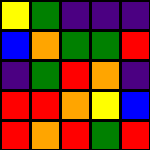[["yellow", "green", "indigo", "indigo", "indigo"], ["blue", "orange", "green", "green", "red"], ["indigo", "green", "red", "orange", "indigo"], ["red", "red", "orange", "yellow", "blue"], ["red", "orange", "red", "green", "red"]]